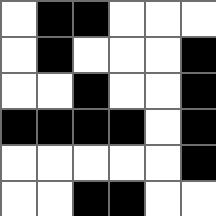[["white", "black", "black", "white", "white", "white"], ["white", "black", "white", "white", "white", "black"], ["white", "white", "black", "white", "white", "black"], ["black", "black", "black", "black", "white", "black"], ["white", "white", "white", "white", "white", "black"], ["white", "white", "black", "black", "white", "white"]]